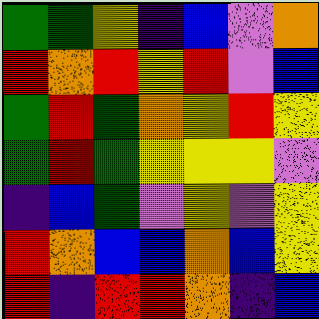[["green", "green", "yellow", "indigo", "blue", "violet", "orange"], ["red", "orange", "red", "yellow", "red", "violet", "blue"], ["green", "red", "green", "orange", "yellow", "red", "yellow"], ["green", "red", "green", "yellow", "yellow", "yellow", "violet"], ["indigo", "blue", "green", "violet", "yellow", "violet", "yellow"], ["red", "orange", "blue", "blue", "orange", "blue", "yellow"], ["red", "indigo", "red", "red", "orange", "indigo", "blue"]]